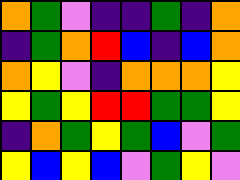[["orange", "green", "violet", "indigo", "indigo", "green", "indigo", "orange"], ["indigo", "green", "orange", "red", "blue", "indigo", "blue", "orange"], ["orange", "yellow", "violet", "indigo", "orange", "orange", "orange", "yellow"], ["yellow", "green", "yellow", "red", "red", "green", "green", "yellow"], ["indigo", "orange", "green", "yellow", "green", "blue", "violet", "green"], ["yellow", "blue", "yellow", "blue", "violet", "green", "yellow", "violet"]]